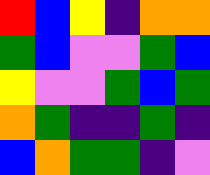[["red", "blue", "yellow", "indigo", "orange", "orange"], ["green", "blue", "violet", "violet", "green", "blue"], ["yellow", "violet", "violet", "green", "blue", "green"], ["orange", "green", "indigo", "indigo", "green", "indigo"], ["blue", "orange", "green", "green", "indigo", "violet"]]